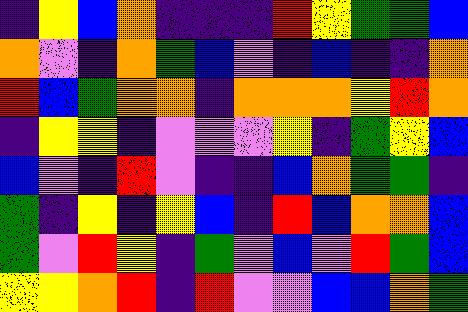[["indigo", "yellow", "blue", "orange", "indigo", "indigo", "indigo", "red", "yellow", "green", "green", "blue"], ["orange", "violet", "indigo", "orange", "green", "blue", "violet", "indigo", "blue", "indigo", "indigo", "orange"], ["red", "blue", "green", "orange", "orange", "indigo", "orange", "orange", "orange", "yellow", "red", "orange"], ["indigo", "yellow", "yellow", "indigo", "violet", "violet", "violet", "yellow", "indigo", "green", "yellow", "blue"], ["blue", "violet", "indigo", "red", "violet", "indigo", "indigo", "blue", "orange", "green", "green", "indigo"], ["green", "indigo", "yellow", "indigo", "yellow", "blue", "indigo", "red", "blue", "orange", "orange", "blue"], ["green", "violet", "red", "yellow", "indigo", "green", "violet", "blue", "violet", "red", "green", "blue"], ["yellow", "yellow", "orange", "red", "indigo", "red", "violet", "violet", "blue", "blue", "orange", "green"]]